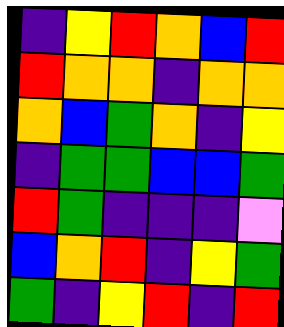[["indigo", "yellow", "red", "orange", "blue", "red"], ["red", "orange", "orange", "indigo", "orange", "orange"], ["orange", "blue", "green", "orange", "indigo", "yellow"], ["indigo", "green", "green", "blue", "blue", "green"], ["red", "green", "indigo", "indigo", "indigo", "violet"], ["blue", "orange", "red", "indigo", "yellow", "green"], ["green", "indigo", "yellow", "red", "indigo", "red"]]